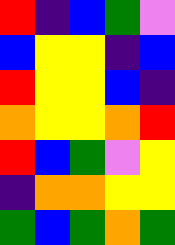[["red", "indigo", "blue", "green", "violet"], ["blue", "yellow", "yellow", "indigo", "blue"], ["red", "yellow", "yellow", "blue", "indigo"], ["orange", "yellow", "yellow", "orange", "red"], ["red", "blue", "green", "violet", "yellow"], ["indigo", "orange", "orange", "yellow", "yellow"], ["green", "blue", "green", "orange", "green"]]